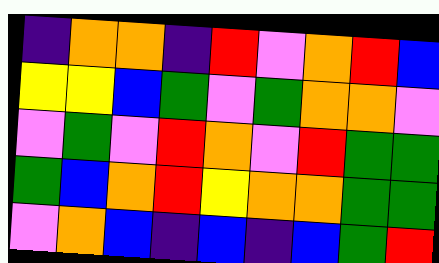[["indigo", "orange", "orange", "indigo", "red", "violet", "orange", "red", "blue"], ["yellow", "yellow", "blue", "green", "violet", "green", "orange", "orange", "violet"], ["violet", "green", "violet", "red", "orange", "violet", "red", "green", "green"], ["green", "blue", "orange", "red", "yellow", "orange", "orange", "green", "green"], ["violet", "orange", "blue", "indigo", "blue", "indigo", "blue", "green", "red"]]